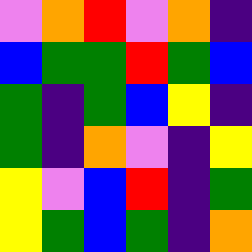[["violet", "orange", "red", "violet", "orange", "indigo"], ["blue", "green", "green", "red", "green", "blue"], ["green", "indigo", "green", "blue", "yellow", "indigo"], ["green", "indigo", "orange", "violet", "indigo", "yellow"], ["yellow", "violet", "blue", "red", "indigo", "green"], ["yellow", "green", "blue", "green", "indigo", "orange"]]